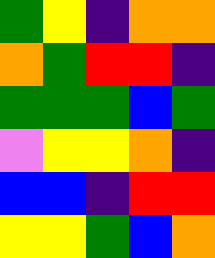[["green", "yellow", "indigo", "orange", "orange"], ["orange", "green", "red", "red", "indigo"], ["green", "green", "green", "blue", "green"], ["violet", "yellow", "yellow", "orange", "indigo"], ["blue", "blue", "indigo", "red", "red"], ["yellow", "yellow", "green", "blue", "orange"]]